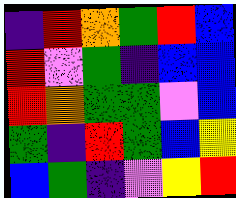[["indigo", "red", "orange", "green", "red", "blue"], ["red", "violet", "green", "indigo", "blue", "blue"], ["red", "orange", "green", "green", "violet", "blue"], ["green", "indigo", "red", "green", "blue", "yellow"], ["blue", "green", "indigo", "violet", "yellow", "red"]]